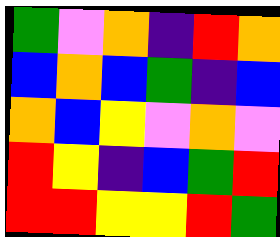[["green", "violet", "orange", "indigo", "red", "orange"], ["blue", "orange", "blue", "green", "indigo", "blue"], ["orange", "blue", "yellow", "violet", "orange", "violet"], ["red", "yellow", "indigo", "blue", "green", "red"], ["red", "red", "yellow", "yellow", "red", "green"]]